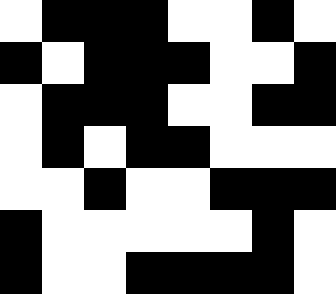[["white", "black", "black", "black", "white", "white", "black", "white"], ["black", "white", "black", "black", "black", "white", "white", "black"], ["white", "black", "black", "black", "white", "white", "black", "black"], ["white", "black", "white", "black", "black", "white", "white", "white"], ["white", "white", "black", "white", "white", "black", "black", "black"], ["black", "white", "white", "white", "white", "white", "black", "white"], ["black", "white", "white", "black", "black", "black", "black", "white"]]